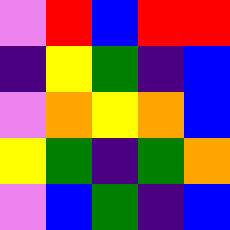[["violet", "red", "blue", "red", "red"], ["indigo", "yellow", "green", "indigo", "blue"], ["violet", "orange", "yellow", "orange", "blue"], ["yellow", "green", "indigo", "green", "orange"], ["violet", "blue", "green", "indigo", "blue"]]